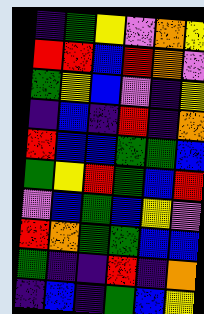[["indigo", "green", "yellow", "violet", "orange", "yellow"], ["red", "red", "blue", "red", "orange", "violet"], ["green", "yellow", "blue", "violet", "indigo", "yellow"], ["indigo", "blue", "indigo", "red", "indigo", "orange"], ["red", "blue", "blue", "green", "green", "blue"], ["green", "yellow", "red", "green", "blue", "red"], ["violet", "blue", "green", "blue", "yellow", "violet"], ["red", "orange", "green", "green", "blue", "blue"], ["green", "indigo", "indigo", "red", "indigo", "orange"], ["indigo", "blue", "indigo", "green", "blue", "yellow"]]